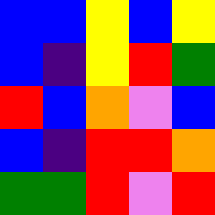[["blue", "blue", "yellow", "blue", "yellow"], ["blue", "indigo", "yellow", "red", "green"], ["red", "blue", "orange", "violet", "blue"], ["blue", "indigo", "red", "red", "orange"], ["green", "green", "red", "violet", "red"]]